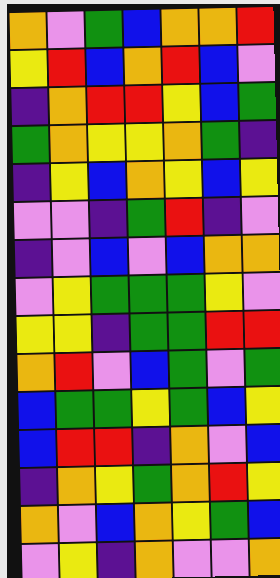[["orange", "violet", "green", "blue", "orange", "orange", "red"], ["yellow", "red", "blue", "orange", "red", "blue", "violet"], ["indigo", "orange", "red", "red", "yellow", "blue", "green"], ["green", "orange", "yellow", "yellow", "orange", "green", "indigo"], ["indigo", "yellow", "blue", "orange", "yellow", "blue", "yellow"], ["violet", "violet", "indigo", "green", "red", "indigo", "violet"], ["indigo", "violet", "blue", "violet", "blue", "orange", "orange"], ["violet", "yellow", "green", "green", "green", "yellow", "violet"], ["yellow", "yellow", "indigo", "green", "green", "red", "red"], ["orange", "red", "violet", "blue", "green", "violet", "green"], ["blue", "green", "green", "yellow", "green", "blue", "yellow"], ["blue", "red", "red", "indigo", "orange", "violet", "blue"], ["indigo", "orange", "yellow", "green", "orange", "red", "yellow"], ["orange", "violet", "blue", "orange", "yellow", "green", "blue"], ["violet", "yellow", "indigo", "orange", "violet", "violet", "orange"]]